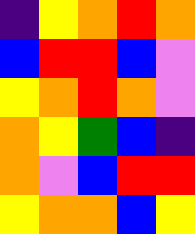[["indigo", "yellow", "orange", "red", "orange"], ["blue", "red", "red", "blue", "violet"], ["yellow", "orange", "red", "orange", "violet"], ["orange", "yellow", "green", "blue", "indigo"], ["orange", "violet", "blue", "red", "red"], ["yellow", "orange", "orange", "blue", "yellow"]]